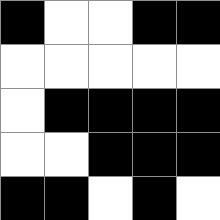[["black", "white", "white", "black", "black"], ["white", "white", "white", "white", "white"], ["white", "black", "black", "black", "black"], ["white", "white", "black", "black", "black"], ["black", "black", "white", "black", "white"]]